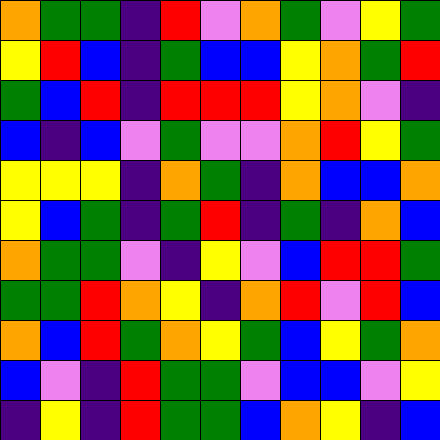[["orange", "green", "green", "indigo", "red", "violet", "orange", "green", "violet", "yellow", "green"], ["yellow", "red", "blue", "indigo", "green", "blue", "blue", "yellow", "orange", "green", "red"], ["green", "blue", "red", "indigo", "red", "red", "red", "yellow", "orange", "violet", "indigo"], ["blue", "indigo", "blue", "violet", "green", "violet", "violet", "orange", "red", "yellow", "green"], ["yellow", "yellow", "yellow", "indigo", "orange", "green", "indigo", "orange", "blue", "blue", "orange"], ["yellow", "blue", "green", "indigo", "green", "red", "indigo", "green", "indigo", "orange", "blue"], ["orange", "green", "green", "violet", "indigo", "yellow", "violet", "blue", "red", "red", "green"], ["green", "green", "red", "orange", "yellow", "indigo", "orange", "red", "violet", "red", "blue"], ["orange", "blue", "red", "green", "orange", "yellow", "green", "blue", "yellow", "green", "orange"], ["blue", "violet", "indigo", "red", "green", "green", "violet", "blue", "blue", "violet", "yellow"], ["indigo", "yellow", "indigo", "red", "green", "green", "blue", "orange", "yellow", "indigo", "blue"]]